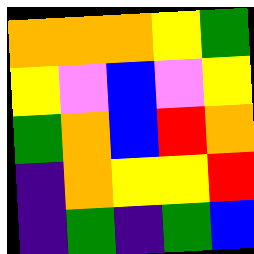[["orange", "orange", "orange", "yellow", "green"], ["yellow", "violet", "blue", "violet", "yellow"], ["green", "orange", "blue", "red", "orange"], ["indigo", "orange", "yellow", "yellow", "red"], ["indigo", "green", "indigo", "green", "blue"]]